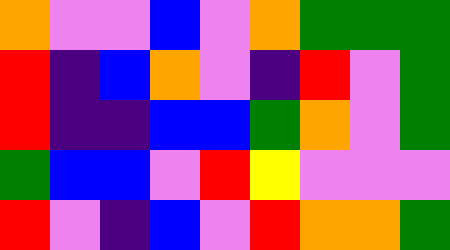[["orange", "violet", "violet", "blue", "violet", "orange", "green", "green", "green"], ["red", "indigo", "blue", "orange", "violet", "indigo", "red", "violet", "green"], ["red", "indigo", "indigo", "blue", "blue", "green", "orange", "violet", "green"], ["green", "blue", "blue", "violet", "red", "yellow", "violet", "violet", "violet"], ["red", "violet", "indigo", "blue", "violet", "red", "orange", "orange", "green"]]